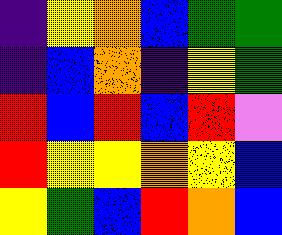[["indigo", "yellow", "orange", "blue", "green", "green"], ["indigo", "blue", "orange", "indigo", "yellow", "green"], ["red", "blue", "red", "blue", "red", "violet"], ["red", "yellow", "yellow", "orange", "yellow", "blue"], ["yellow", "green", "blue", "red", "orange", "blue"]]